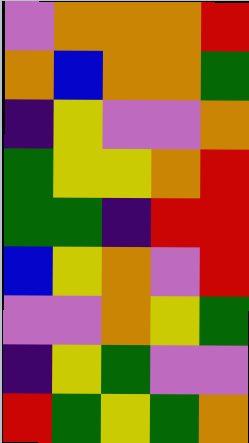[["violet", "orange", "orange", "orange", "red"], ["orange", "blue", "orange", "orange", "green"], ["indigo", "yellow", "violet", "violet", "orange"], ["green", "yellow", "yellow", "orange", "red"], ["green", "green", "indigo", "red", "red"], ["blue", "yellow", "orange", "violet", "red"], ["violet", "violet", "orange", "yellow", "green"], ["indigo", "yellow", "green", "violet", "violet"], ["red", "green", "yellow", "green", "orange"]]